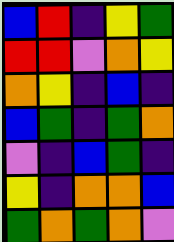[["blue", "red", "indigo", "yellow", "green"], ["red", "red", "violet", "orange", "yellow"], ["orange", "yellow", "indigo", "blue", "indigo"], ["blue", "green", "indigo", "green", "orange"], ["violet", "indigo", "blue", "green", "indigo"], ["yellow", "indigo", "orange", "orange", "blue"], ["green", "orange", "green", "orange", "violet"]]